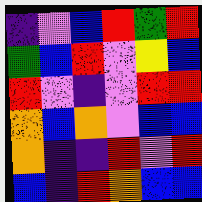[["indigo", "violet", "blue", "red", "green", "red"], ["green", "blue", "red", "violet", "yellow", "blue"], ["red", "violet", "indigo", "violet", "red", "red"], ["orange", "blue", "orange", "violet", "blue", "blue"], ["orange", "indigo", "indigo", "red", "violet", "red"], ["blue", "indigo", "red", "orange", "blue", "blue"]]